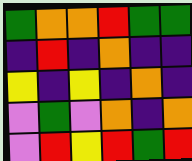[["green", "orange", "orange", "red", "green", "green"], ["indigo", "red", "indigo", "orange", "indigo", "indigo"], ["yellow", "indigo", "yellow", "indigo", "orange", "indigo"], ["violet", "green", "violet", "orange", "indigo", "orange"], ["violet", "red", "yellow", "red", "green", "red"]]